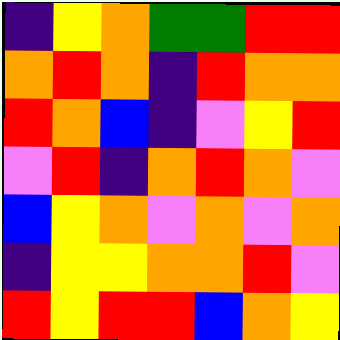[["indigo", "yellow", "orange", "green", "green", "red", "red"], ["orange", "red", "orange", "indigo", "red", "orange", "orange"], ["red", "orange", "blue", "indigo", "violet", "yellow", "red"], ["violet", "red", "indigo", "orange", "red", "orange", "violet"], ["blue", "yellow", "orange", "violet", "orange", "violet", "orange"], ["indigo", "yellow", "yellow", "orange", "orange", "red", "violet"], ["red", "yellow", "red", "red", "blue", "orange", "yellow"]]